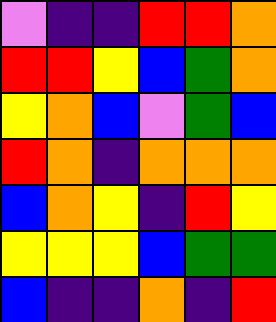[["violet", "indigo", "indigo", "red", "red", "orange"], ["red", "red", "yellow", "blue", "green", "orange"], ["yellow", "orange", "blue", "violet", "green", "blue"], ["red", "orange", "indigo", "orange", "orange", "orange"], ["blue", "orange", "yellow", "indigo", "red", "yellow"], ["yellow", "yellow", "yellow", "blue", "green", "green"], ["blue", "indigo", "indigo", "orange", "indigo", "red"]]